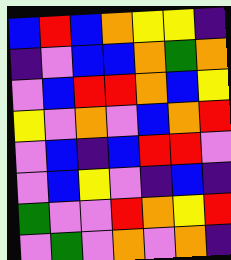[["blue", "red", "blue", "orange", "yellow", "yellow", "indigo"], ["indigo", "violet", "blue", "blue", "orange", "green", "orange"], ["violet", "blue", "red", "red", "orange", "blue", "yellow"], ["yellow", "violet", "orange", "violet", "blue", "orange", "red"], ["violet", "blue", "indigo", "blue", "red", "red", "violet"], ["violet", "blue", "yellow", "violet", "indigo", "blue", "indigo"], ["green", "violet", "violet", "red", "orange", "yellow", "red"], ["violet", "green", "violet", "orange", "violet", "orange", "indigo"]]